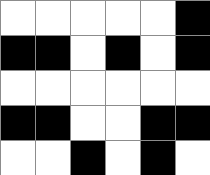[["white", "white", "white", "white", "white", "black"], ["black", "black", "white", "black", "white", "black"], ["white", "white", "white", "white", "white", "white"], ["black", "black", "white", "white", "black", "black"], ["white", "white", "black", "white", "black", "white"]]